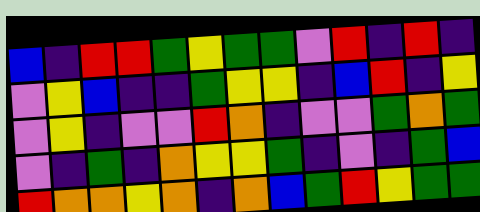[["blue", "indigo", "red", "red", "green", "yellow", "green", "green", "violet", "red", "indigo", "red", "indigo"], ["violet", "yellow", "blue", "indigo", "indigo", "green", "yellow", "yellow", "indigo", "blue", "red", "indigo", "yellow"], ["violet", "yellow", "indigo", "violet", "violet", "red", "orange", "indigo", "violet", "violet", "green", "orange", "green"], ["violet", "indigo", "green", "indigo", "orange", "yellow", "yellow", "green", "indigo", "violet", "indigo", "green", "blue"], ["red", "orange", "orange", "yellow", "orange", "indigo", "orange", "blue", "green", "red", "yellow", "green", "green"]]